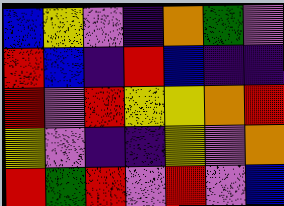[["blue", "yellow", "violet", "indigo", "orange", "green", "violet"], ["red", "blue", "indigo", "red", "blue", "indigo", "indigo"], ["red", "violet", "red", "yellow", "yellow", "orange", "red"], ["yellow", "violet", "indigo", "indigo", "yellow", "violet", "orange"], ["red", "green", "red", "violet", "red", "violet", "blue"]]